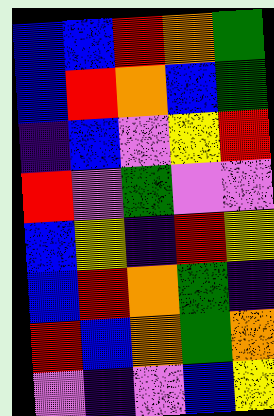[["blue", "blue", "red", "orange", "green"], ["blue", "red", "orange", "blue", "green"], ["indigo", "blue", "violet", "yellow", "red"], ["red", "violet", "green", "violet", "violet"], ["blue", "yellow", "indigo", "red", "yellow"], ["blue", "red", "orange", "green", "indigo"], ["red", "blue", "orange", "green", "orange"], ["violet", "indigo", "violet", "blue", "yellow"]]